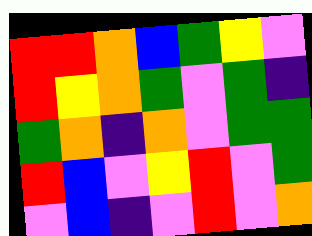[["red", "red", "orange", "blue", "green", "yellow", "violet"], ["red", "yellow", "orange", "green", "violet", "green", "indigo"], ["green", "orange", "indigo", "orange", "violet", "green", "green"], ["red", "blue", "violet", "yellow", "red", "violet", "green"], ["violet", "blue", "indigo", "violet", "red", "violet", "orange"]]